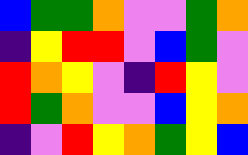[["blue", "green", "green", "orange", "violet", "violet", "green", "orange"], ["indigo", "yellow", "red", "red", "violet", "blue", "green", "violet"], ["red", "orange", "yellow", "violet", "indigo", "red", "yellow", "violet"], ["red", "green", "orange", "violet", "violet", "blue", "yellow", "orange"], ["indigo", "violet", "red", "yellow", "orange", "green", "yellow", "blue"]]